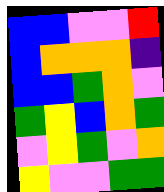[["blue", "blue", "violet", "violet", "red"], ["blue", "orange", "orange", "orange", "indigo"], ["blue", "blue", "green", "orange", "violet"], ["green", "yellow", "blue", "orange", "green"], ["violet", "yellow", "green", "violet", "orange"], ["yellow", "violet", "violet", "green", "green"]]